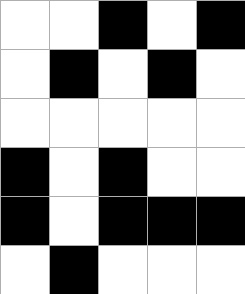[["white", "white", "black", "white", "black"], ["white", "black", "white", "black", "white"], ["white", "white", "white", "white", "white"], ["black", "white", "black", "white", "white"], ["black", "white", "black", "black", "black"], ["white", "black", "white", "white", "white"]]